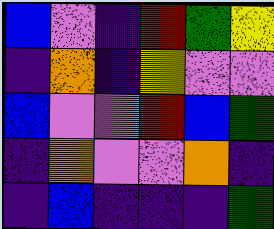[["blue", "violet", "indigo", "red", "green", "yellow"], ["indigo", "orange", "indigo", "yellow", "violet", "violet"], ["blue", "violet", "violet", "red", "blue", "green"], ["indigo", "orange", "violet", "violet", "orange", "indigo"], ["indigo", "blue", "indigo", "indigo", "indigo", "green"]]